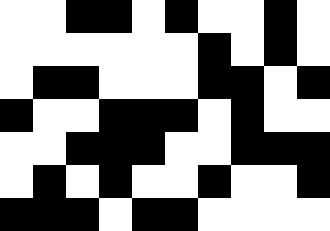[["white", "white", "black", "black", "white", "black", "white", "white", "black", "white"], ["white", "white", "white", "white", "white", "white", "black", "white", "black", "white"], ["white", "black", "black", "white", "white", "white", "black", "black", "white", "black"], ["black", "white", "white", "black", "black", "black", "white", "black", "white", "white"], ["white", "white", "black", "black", "black", "white", "white", "black", "black", "black"], ["white", "black", "white", "black", "white", "white", "black", "white", "white", "black"], ["black", "black", "black", "white", "black", "black", "white", "white", "white", "white"]]